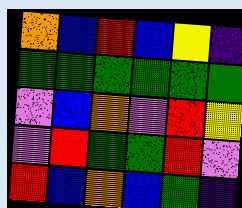[["orange", "blue", "red", "blue", "yellow", "indigo"], ["green", "green", "green", "green", "green", "green"], ["violet", "blue", "orange", "violet", "red", "yellow"], ["violet", "red", "green", "green", "red", "violet"], ["red", "blue", "orange", "blue", "green", "indigo"]]